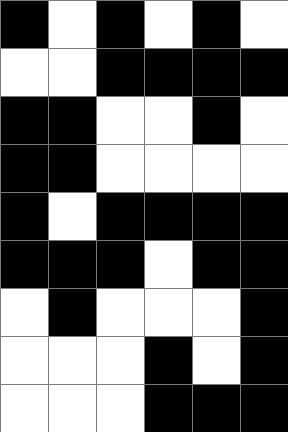[["black", "white", "black", "white", "black", "white"], ["white", "white", "black", "black", "black", "black"], ["black", "black", "white", "white", "black", "white"], ["black", "black", "white", "white", "white", "white"], ["black", "white", "black", "black", "black", "black"], ["black", "black", "black", "white", "black", "black"], ["white", "black", "white", "white", "white", "black"], ["white", "white", "white", "black", "white", "black"], ["white", "white", "white", "black", "black", "black"]]